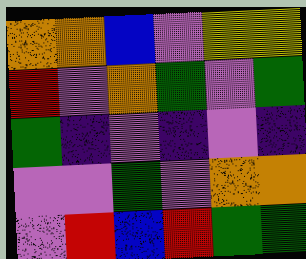[["orange", "orange", "blue", "violet", "yellow", "yellow"], ["red", "violet", "orange", "green", "violet", "green"], ["green", "indigo", "violet", "indigo", "violet", "indigo"], ["violet", "violet", "green", "violet", "orange", "orange"], ["violet", "red", "blue", "red", "green", "green"]]